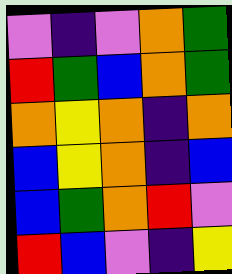[["violet", "indigo", "violet", "orange", "green"], ["red", "green", "blue", "orange", "green"], ["orange", "yellow", "orange", "indigo", "orange"], ["blue", "yellow", "orange", "indigo", "blue"], ["blue", "green", "orange", "red", "violet"], ["red", "blue", "violet", "indigo", "yellow"]]